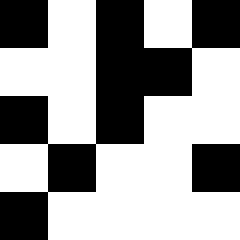[["black", "white", "black", "white", "black"], ["white", "white", "black", "black", "white"], ["black", "white", "black", "white", "white"], ["white", "black", "white", "white", "black"], ["black", "white", "white", "white", "white"]]